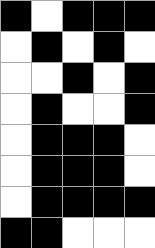[["black", "white", "black", "black", "black"], ["white", "black", "white", "black", "white"], ["white", "white", "black", "white", "black"], ["white", "black", "white", "white", "black"], ["white", "black", "black", "black", "white"], ["white", "black", "black", "black", "white"], ["white", "black", "black", "black", "black"], ["black", "black", "white", "white", "white"]]